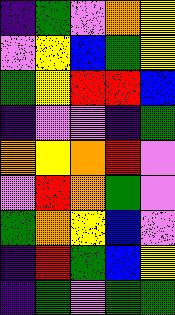[["indigo", "green", "violet", "orange", "yellow"], ["violet", "yellow", "blue", "green", "yellow"], ["green", "yellow", "red", "red", "blue"], ["indigo", "violet", "violet", "indigo", "green"], ["orange", "yellow", "orange", "red", "violet"], ["violet", "red", "orange", "green", "violet"], ["green", "orange", "yellow", "blue", "violet"], ["indigo", "red", "green", "blue", "yellow"], ["indigo", "green", "violet", "green", "green"]]